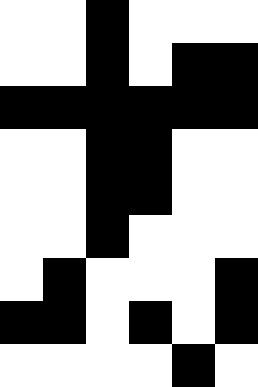[["white", "white", "black", "white", "white", "white"], ["white", "white", "black", "white", "black", "black"], ["black", "black", "black", "black", "black", "black"], ["white", "white", "black", "black", "white", "white"], ["white", "white", "black", "black", "white", "white"], ["white", "white", "black", "white", "white", "white"], ["white", "black", "white", "white", "white", "black"], ["black", "black", "white", "black", "white", "black"], ["white", "white", "white", "white", "black", "white"]]